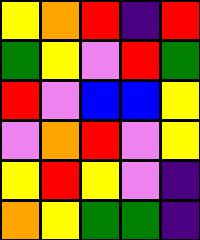[["yellow", "orange", "red", "indigo", "red"], ["green", "yellow", "violet", "red", "green"], ["red", "violet", "blue", "blue", "yellow"], ["violet", "orange", "red", "violet", "yellow"], ["yellow", "red", "yellow", "violet", "indigo"], ["orange", "yellow", "green", "green", "indigo"]]